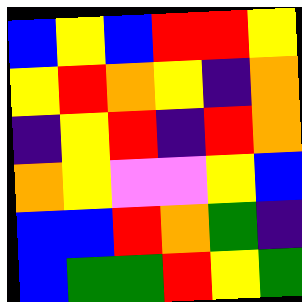[["blue", "yellow", "blue", "red", "red", "yellow"], ["yellow", "red", "orange", "yellow", "indigo", "orange"], ["indigo", "yellow", "red", "indigo", "red", "orange"], ["orange", "yellow", "violet", "violet", "yellow", "blue"], ["blue", "blue", "red", "orange", "green", "indigo"], ["blue", "green", "green", "red", "yellow", "green"]]